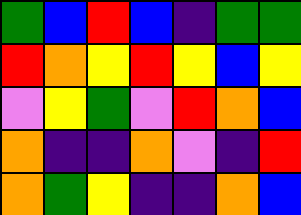[["green", "blue", "red", "blue", "indigo", "green", "green"], ["red", "orange", "yellow", "red", "yellow", "blue", "yellow"], ["violet", "yellow", "green", "violet", "red", "orange", "blue"], ["orange", "indigo", "indigo", "orange", "violet", "indigo", "red"], ["orange", "green", "yellow", "indigo", "indigo", "orange", "blue"]]